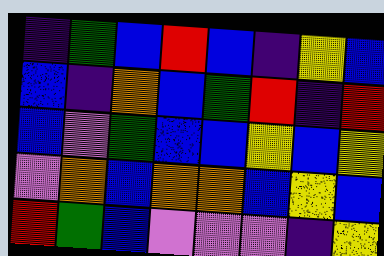[["indigo", "green", "blue", "red", "blue", "indigo", "yellow", "blue"], ["blue", "indigo", "orange", "blue", "green", "red", "indigo", "red"], ["blue", "violet", "green", "blue", "blue", "yellow", "blue", "yellow"], ["violet", "orange", "blue", "orange", "orange", "blue", "yellow", "blue"], ["red", "green", "blue", "violet", "violet", "violet", "indigo", "yellow"]]